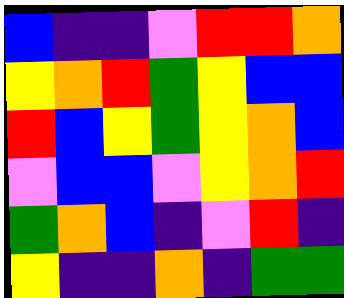[["blue", "indigo", "indigo", "violet", "red", "red", "orange"], ["yellow", "orange", "red", "green", "yellow", "blue", "blue"], ["red", "blue", "yellow", "green", "yellow", "orange", "blue"], ["violet", "blue", "blue", "violet", "yellow", "orange", "red"], ["green", "orange", "blue", "indigo", "violet", "red", "indigo"], ["yellow", "indigo", "indigo", "orange", "indigo", "green", "green"]]